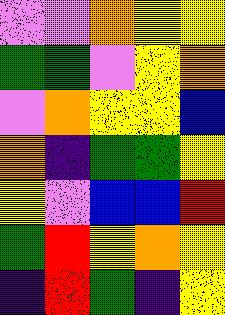[["violet", "violet", "orange", "yellow", "yellow"], ["green", "green", "violet", "yellow", "orange"], ["violet", "orange", "yellow", "yellow", "blue"], ["orange", "indigo", "green", "green", "yellow"], ["yellow", "violet", "blue", "blue", "red"], ["green", "red", "yellow", "orange", "yellow"], ["indigo", "red", "green", "indigo", "yellow"]]